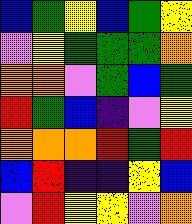[["blue", "green", "yellow", "blue", "green", "yellow"], ["violet", "yellow", "green", "green", "green", "orange"], ["orange", "orange", "violet", "green", "blue", "green"], ["red", "green", "blue", "indigo", "violet", "yellow"], ["orange", "orange", "orange", "red", "green", "red"], ["blue", "red", "indigo", "indigo", "yellow", "blue"], ["violet", "red", "yellow", "yellow", "violet", "orange"]]